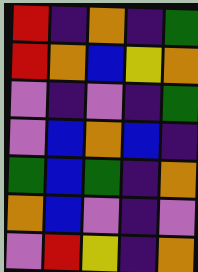[["red", "indigo", "orange", "indigo", "green"], ["red", "orange", "blue", "yellow", "orange"], ["violet", "indigo", "violet", "indigo", "green"], ["violet", "blue", "orange", "blue", "indigo"], ["green", "blue", "green", "indigo", "orange"], ["orange", "blue", "violet", "indigo", "violet"], ["violet", "red", "yellow", "indigo", "orange"]]